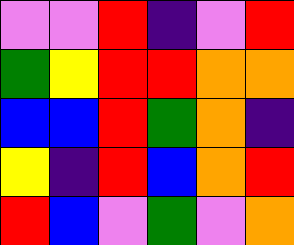[["violet", "violet", "red", "indigo", "violet", "red"], ["green", "yellow", "red", "red", "orange", "orange"], ["blue", "blue", "red", "green", "orange", "indigo"], ["yellow", "indigo", "red", "blue", "orange", "red"], ["red", "blue", "violet", "green", "violet", "orange"]]